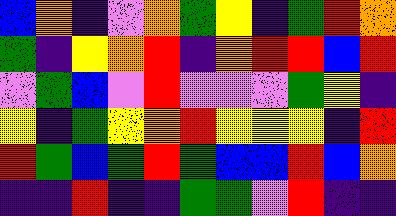[["blue", "orange", "indigo", "violet", "orange", "green", "yellow", "indigo", "green", "red", "orange"], ["green", "indigo", "yellow", "orange", "red", "indigo", "orange", "red", "red", "blue", "red"], ["violet", "green", "blue", "violet", "red", "violet", "violet", "violet", "green", "yellow", "indigo"], ["yellow", "indigo", "green", "yellow", "orange", "red", "yellow", "yellow", "yellow", "indigo", "red"], ["red", "green", "blue", "green", "red", "green", "blue", "blue", "red", "blue", "orange"], ["indigo", "indigo", "red", "indigo", "indigo", "green", "green", "violet", "red", "indigo", "indigo"]]